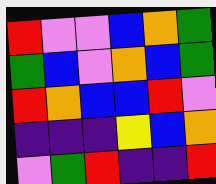[["red", "violet", "violet", "blue", "orange", "green"], ["green", "blue", "violet", "orange", "blue", "green"], ["red", "orange", "blue", "blue", "red", "violet"], ["indigo", "indigo", "indigo", "yellow", "blue", "orange"], ["violet", "green", "red", "indigo", "indigo", "red"]]